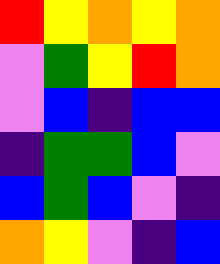[["red", "yellow", "orange", "yellow", "orange"], ["violet", "green", "yellow", "red", "orange"], ["violet", "blue", "indigo", "blue", "blue"], ["indigo", "green", "green", "blue", "violet"], ["blue", "green", "blue", "violet", "indigo"], ["orange", "yellow", "violet", "indigo", "blue"]]